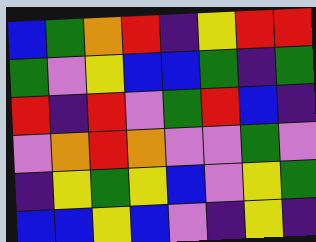[["blue", "green", "orange", "red", "indigo", "yellow", "red", "red"], ["green", "violet", "yellow", "blue", "blue", "green", "indigo", "green"], ["red", "indigo", "red", "violet", "green", "red", "blue", "indigo"], ["violet", "orange", "red", "orange", "violet", "violet", "green", "violet"], ["indigo", "yellow", "green", "yellow", "blue", "violet", "yellow", "green"], ["blue", "blue", "yellow", "blue", "violet", "indigo", "yellow", "indigo"]]